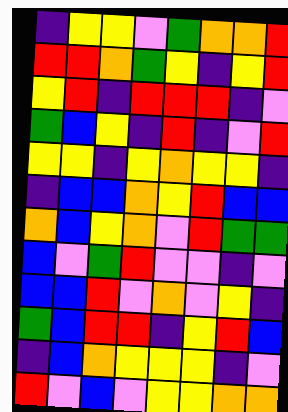[["indigo", "yellow", "yellow", "violet", "green", "orange", "orange", "red"], ["red", "red", "orange", "green", "yellow", "indigo", "yellow", "red"], ["yellow", "red", "indigo", "red", "red", "red", "indigo", "violet"], ["green", "blue", "yellow", "indigo", "red", "indigo", "violet", "red"], ["yellow", "yellow", "indigo", "yellow", "orange", "yellow", "yellow", "indigo"], ["indigo", "blue", "blue", "orange", "yellow", "red", "blue", "blue"], ["orange", "blue", "yellow", "orange", "violet", "red", "green", "green"], ["blue", "violet", "green", "red", "violet", "violet", "indigo", "violet"], ["blue", "blue", "red", "violet", "orange", "violet", "yellow", "indigo"], ["green", "blue", "red", "red", "indigo", "yellow", "red", "blue"], ["indigo", "blue", "orange", "yellow", "yellow", "yellow", "indigo", "violet"], ["red", "violet", "blue", "violet", "yellow", "yellow", "orange", "orange"]]